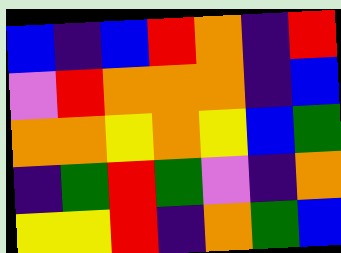[["blue", "indigo", "blue", "red", "orange", "indigo", "red"], ["violet", "red", "orange", "orange", "orange", "indigo", "blue"], ["orange", "orange", "yellow", "orange", "yellow", "blue", "green"], ["indigo", "green", "red", "green", "violet", "indigo", "orange"], ["yellow", "yellow", "red", "indigo", "orange", "green", "blue"]]